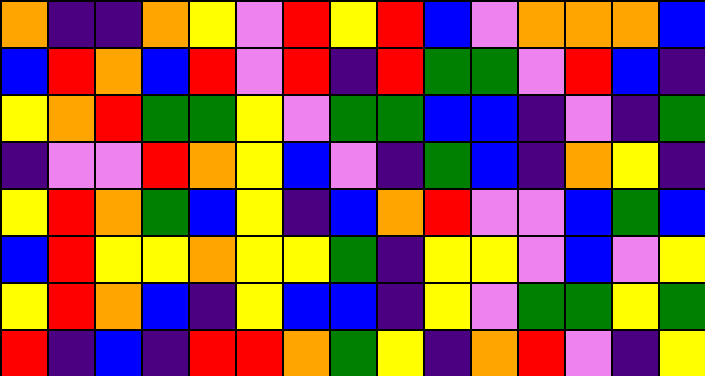[["orange", "indigo", "indigo", "orange", "yellow", "violet", "red", "yellow", "red", "blue", "violet", "orange", "orange", "orange", "blue"], ["blue", "red", "orange", "blue", "red", "violet", "red", "indigo", "red", "green", "green", "violet", "red", "blue", "indigo"], ["yellow", "orange", "red", "green", "green", "yellow", "violet", "green", "green", "blue", "blue", "indigo", "violet", "indigo", "green"], ["indigo", "violet", "violet", "red", "orange", "yellow", "blue", "violet", "indigo", "green", "blue", "indigo", "orange", "yellow", "indigo"], ["yellow", "red", "orange", "green", "blue", "yellow", "indigo", "blue", "orange", "red", "violet", "violet", "blue", "green", "blue"], ["blue", "red", "yellow", "yellow", "orange", "yellow", "yellow", "green", "indigo", "yellow", "yellow", "violet", "blue", "violet", "yellow"], ["yellow", "red", "orange", "blue", "indigo", "yellow", "blue", "blue", "indigo", "yellow", "violet", "green", "green", "yellow", "green"], ["red", "indigo", "blue", "indigo", "red", "red", "orange", "green", "yellow", "indigo", "orange", "red", "violet", "indigo", "yellow"]]